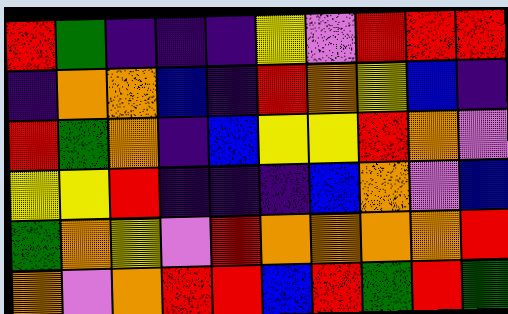[["red", "green", "indigo", "indigo", "indigo", "yellow", "violet", "red", "red", "red"], ["indigo", "orange", "orange", "blue", "indigo", "red", "orange", "yellow", "blue", "indigo"], ["red", "green", "orange", "indigo", "blue", "yellow", "yellow", "red", "orange", "violet"], ["yellow", "yellow", "red", "indigo", "indigo", "indigo", "blue", "orange", "violet", "blue"], ["green", "orange", "yellow", "violet", "red", "orange", "orange", "orange", "orange", "red"], ["orange", "violet", "orange", "red", "red", "blue", "red", "green", "red", "green"]]